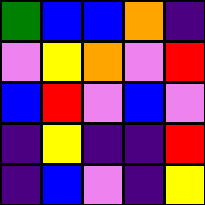[["green", "blue", "blue", "orange", "indigo"], ["violet", "yellow", "orange", "violet", "red"], ["blue", "red", "violet", "blue", "violet"], ["indigo", "yellow", "indigo", "indigo", "red"], ["indigo", "blue", "violet", "indigo", "yellow"]]